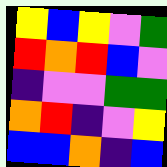[["yellow", "blue", "yellow", "violet", "green"], ["red", "orange", "red", "blue", "violet"], ["indigo", "violet", "violet", "green", "green"], ["orange", "red", "indigo", "violet", "yellow"], ["blue", "blue", "orange", "indigo", "blue"]]